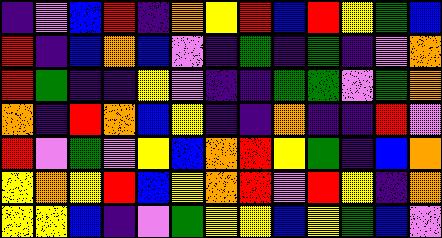[["indigo", "violet", "blue", "red", "indigo", "orange", "yellow", "red", "blue", "red", "yellow", "green", "blue"], ["red", "indigo", "blue", "orange", "blue", "violet", "indigo", "green", "indigo", "green", "indigo", "violet", "orange"], ["red", "green", "indigo", "indigo", "yellow", "violet", "indigo", "indigo", "green", "green", "violet", "green", "orange"], ["orange", "indigo", "red", "orange", "blue", "yellow", "indigo", "indigo", "orange", "indigo", "indigo", "red", "violet"], ["red", "violet", "green", "violet", "yellow", "blue", "orange", "red", "yellow", "green", "indigo", "blue", "orange"], ["yellow", "orange", "yellow", "red", "blue", "yellow", "orange", "red", "violet", "red", "yellow", "indigo", "orange"], ["yellow", "yellow", "blue", "indigo", "violet", "green", "yellow", "yellow", "blue", "yellow", "green", "blue", "violet"]]